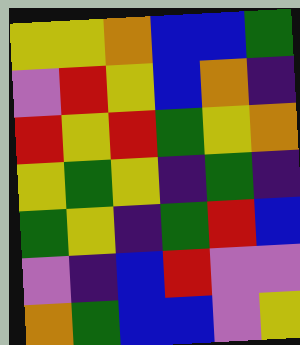[["yellow", "yellow", "orange", "blue", "blue", "green"], ["violet", "red", "yellow", "blue", "orange", "indigo"], ["red", "yellow", "red", "green", "yellow", "orange"], ["yellow", "green", "yellow", "indigo", "green", "indigo"], ["green", "yellow", "indigo", "green", "red", "blue"], ["violet", "indigo", "blue", "red", "violet", "violet"], ["orange", "green", "blue", "blue", "violet", "yellow"]]